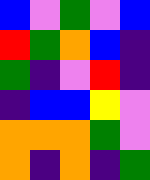[["blue", "violet", "green", "violet", "blue"], ["red", "green", "orange", "blue", "indigo"], ["green", "indigo", "violet", "red", "indigo"], ["indigo", "blue", "blue", "yellow", "violet"], ["orange", "orange", "orange", "green", "violet"], ["orange", "indigo", "orange", "indigo", "green"]]